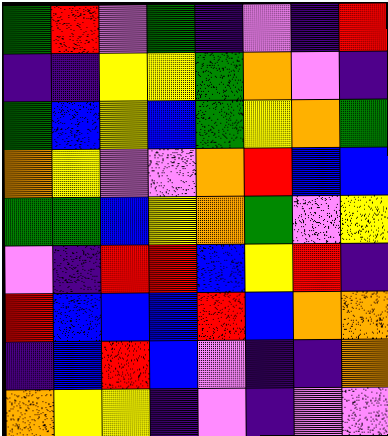[["green", "red", "violet", "green", "indigo", "violet", "indigo", "red"], ["indigo", "indigo", "yellow", "yellow", "green", "orange", "violet", "indigo"], ["green", "blue", "yellow", "blue", "green", "yellow", "orange", "green"], ["orange", "yellow", "violet", "violet", "orange", "red", "blue", "blue"], ["green", "green", "blue", "yellow", "orange", "green", "violet", "yellow"], ["violet", "indigo", "red", "red", "blue", "yellow", "red", "indigo"], ["red", "blue", "blue", "blue", "red", "blue", "orange", "orange"], ["indigo", "blue", "red", "blue", "violet", "indigo", "indigo", "orange"], ["orange", "yellow", "yellow", "indigo", "violet", "indigo", "violet", "violet"]]